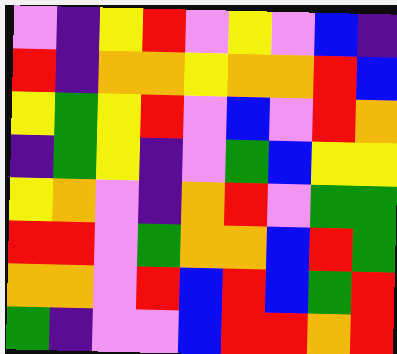[["violet", "indigo", "yellow", "red", "violet", "yellow", "violet", "blue", "indigo"], ["red", "indigo", "orange", "orange", "yellow", "orange", "orange", "red", "blue"], ["yellow", "green", "yellow", "red", "violet", "blue", "violet", "red", "orange"], ["indigo", "green", "yellow", "indigo", "violet", "green", "blue", "yellow", "yellow"], ["yellow", "orange", "violet", "indigo", "orange", "red", "violet", "green", "green"], ["red", "red", "violet", "green", "orange", "orange", "blue", "red", "green"], ["orange", "orange", "violet", "red", "blue", "red", "blue", "green", "red"], ["green", "indigo", "violet", "violet", "blue", "red", "red", "orange", "red"]]